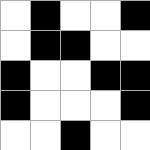[["white", "black", "white", "white", "black"], ["white", "black", "black", "white", "white"], ["black", "white", "white", "black", "black"], ["black", "white", "white", "white", "black"], ["white", "white", "black", "white", "white"]]